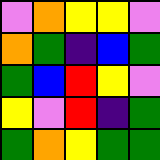[["violet", "orange", "yellow", "yellow", "violet"], ["orange", "green", "indigo", "blue", "green"], ["green", "blue", "red", "yellow", "violet"], ["yellow", "violet", "red", "indigo", "green"], ["green", "orange", "yellow", "green", "green"]]